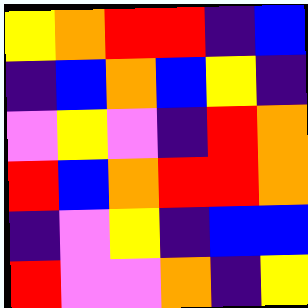[["yellow", "orange", "red", "red", "indigo", "blue"], ["indigo", "blue", "orange", "blue", "yellow", "indigo"], ["violet", "yellow", "violet", "indigo", "red", "orange"], ["red", "blue", "orange", "red", "red", "orange"], ["indigo", "violet", "yellow", "indigo", "blue", "blue"], ["red", "violet", "violet", "orange", "indigo", "yellow"]]